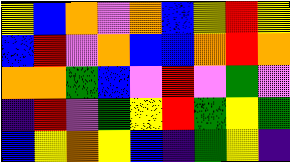[["yellow", "blue", "orange", "violet", "orange", "blue", "yellow", "red", "yellow"], ["blue", "red", "violet", "orange", "blue", "blue", "orange", "red", "orange"], ["orange", "orange", "green", "blue", "violet", "red", "violet", "green", "violet"], ["indigo", "red", "violet", "green", "yellow", "red", "green", "yellow", "green"], ["blue", "yellow", "orange", "yellow", "blue", "indigo", "green", "yellow", "indigo"]]